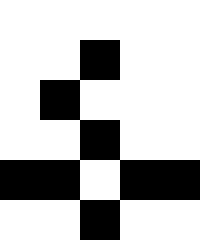[["white", "white", "white", "white", "white"], ["white", "white", "black", "white", "white"], ["white", "black", "white", "white", "white"], ["white", "white", "black", "white", "white"], ["black", "black", "white", "black", "black"], ["white", "white", "black", "white", "white"]]